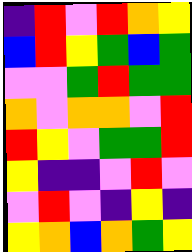[["indigo", "red", "violet", "red", "orange", "yellow"], ["blue", "red", "yellow", "green", "blue", "green"], ["violet", "violet", "green", "red", "green", "green"], ["orange", "violet", "orange", "orange", "violet", "red"], ["red", "yellow", "violet", "green", "green", "red"], ["yellow", "indigo", "indigo", "violet", "red", "violet"], ["violet", "red", "violet", "indigo", "yellow", "indigo"], ["yellow", "orange", "blue", "orange", "green", "yellow"]]